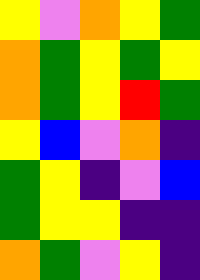[["yellow", "violet", "orange", "yellow", "green"], ["orange", "green", "yellow", "green", "yellow"], ["orange", "green", "yellow", "red", "green"], ["yellow", "blue", "violet", "orange", "indigo"], ["green", "yellow", "indigo", "violet", "blue"], ["green", "yellow", "yellow", "indigo", "indigo"], ["orange", "green", "violet", "yellow", "indigo"]]